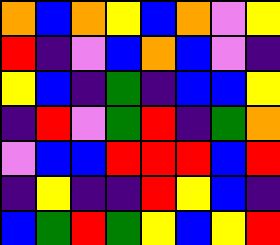[["orange", "blue", "orange", "yellow", "blue", "orange", "violet", "yellow"], ["red", "indigo", "violet", "blue", "orange", "blue", "violet", "indigo"], ["yellow", "blue", "indigo", "green", "indigo", "blue", "blue", "yellow"], ["indigo", "red", "violet", "green", "red", "indigo", "green", "orange"], ["violet", "blue", "blue", "red", "red", "red", "blue", "red"], ["indigo", "yellow", "indigo", "indigo", "red", "yellow", "blue", "indigo"], ["blue", "green", "red", "green", "yellow", "blue", "yellow", "red"]]